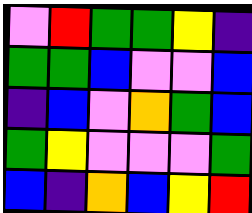[["violet", "red", "green", "green", "yellow", "indigo"], ["green", "green", "blue", "violet", "violet", "blue"], ["indigo", "blue", "violet", "orange", "green", "blue"], ["green", "yellow", "violet", "violet", "violet", "green"], ["blue", "indigo", "orange", "blue", "yellow", "red"]]